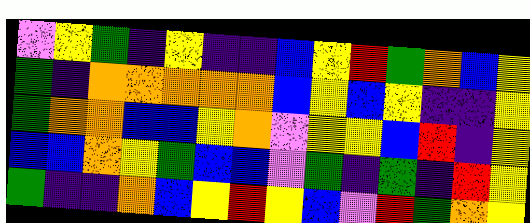[["violet", "yellow", "green", "indigo", "yellow", "indigo", "indigo", "blue", "yellow", "red", "green", "orange", "blue", "yellow"], ["green", "indigo", "orange", "orange", "orange", "orange", "orange", "blue", "yellow", "blue", "yellow", "indigo", "indigo", "yellow"], ["green", "orange", "orange", "blue", "blue", "yellow", "orange", "violet", "yellow", "yellow", "blue", "red", "indigo", "yellow"], ["blue", "blue", "orange", "yellow", "green", "blue", "blue", "violet", "green", "indigo", "green", "indigo", "red", "yellow"], ["green", "indigo", "indigo", "orange", "blue", "yellow", "red", "yellow", "blue", "violet", "red", "green", "orange", "yellow"]]